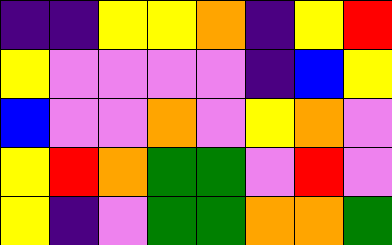[["indigo", "indigo", "yellow", "yellow", "orange", "indigo", "yellow", "red"], ["yellow", "violet", "violet", "violet", "violet", "indigo", "blue", "yellow"], ["blue", "violet", "violet", "orange", "violet", "yellow", "orange", "violet"], ["yellow", "red", "orange", "green", "green", "violet", "red", "violet"], ["yellow", "indigo", "violet", "green", "green", "orange", "orange", "green"]]